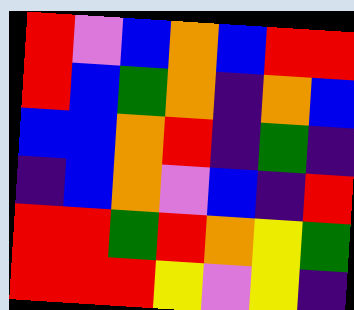[["red", "violet", "blue", "orange", "blue", "red", "red"], ["red", "blue", "green", "orange", "indigo", "orange", "blue"], ["blue", "blue", "orange", "red", "indigo", "green", "indigo"], ["indigo", "blue", "orange", "violet", "blue", "indigo", "red"], ["red", "red", "green", "red", "orange", "yellow", "green"], ["red", "red", "red", "yellow", "violet", "yellow", "indigo"]]